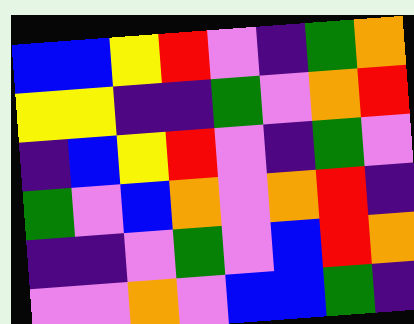[["blue", "blue", "yellow", "red", "violet", "indigo", "green", "orange"], ["yellow", "yellow", "indigo", "indigo", "green", "violet", "orange", "red"], ["indigo", "blue", "yellow", "red", "violet", "indigo", "green", "violet"], ["green", "violet", "blue", "orange", "violet", "orange", "red", "indigo"], ["indigo", "indigo", "violet", "green", "violet", "blue", "red", "orange"], ["violet", "violet", "orange", "violet", "blue", "blue", "green", "indigo"]]